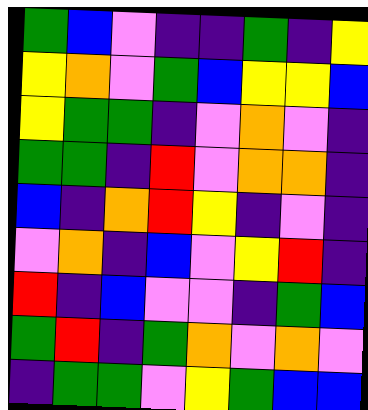[["green", "blue", "violet", "indigo", "indigo", "green", "indigo", "yellow"], ["yellow", "orange", "violet", "green", "blue", "yellow", "yellow", "blue"], ["yellow", "green", "green", "indigo", "violet", "orange", "violet", "indigo"], ["green", "green", "indigo", "red", "violet", "orange", "orange", "indigo"], ["blue", "indigo", "orange", "red", "yellow", "indigo", "violet", "indigo"], ["violet", "orange", "indigo", "blue", "violet", "yellow", "red", "indigo"], ["red", "indigo", "blue", "violet", "violet", "indigo", "green", "blue"], ["green", "red", "indigo", "green", "orange", "violet", "orange", "violet"], ["indigo", "green", "green", "violet", "yellow", "green", "blue", "blue"]]